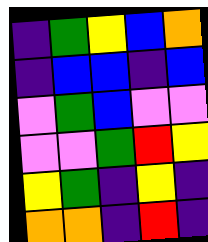[["indigo", "green", "yellow", "blue", "orange"], ["indigo", "blue", "blue", "indigo", "blue"], ["violet", "green", "blue", "violet", "violet"], ["violet", "violet", "green", "red", "yellow"], ["yellow", "green", "indigo", "yellow", "indigo"], ["orange", "orange", "indigo", "red", "indigo"]]